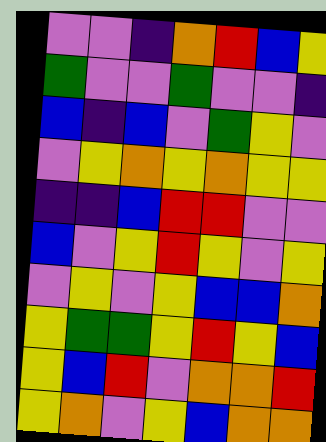[["violet", "violet", "indigo", "orange", "red", "blue", "yellow"], ["green", "violet", "violet", "green", "violet", "violet", "indigo"], ["blue", "indigo", "blue", "violet", "green", "yellow", "violet"], ["violet", "yellow", "orange", "yellow", "orange", "yellow", "yellow"], ["indigo", "indigo", "blue", "red", "red", "violet", "violet"], ["blue", "violet", "yellow", "red", "yellow", "violet", "yellow"], ["violet", "yellow", "violet", "yellow", "blue", "blue", "orange"], ["yellow", "green", "green", "yellow", "red", "yellow", "blue"], ["yellow", "blue", "red", "violet", "orange", "orange", "red"], ["yellow", "orange", "violet", "yellow", "blue", "orange", "orange"]]